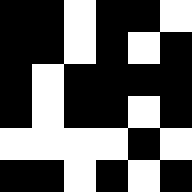[["black", "black", "white", "black", "black", "white"], ["black", "black", "white", "black", "white", "black"], ["black", "white", "black", "black", "black", "black"], ["black", "white", "black", "black", "white", "black"], ["white", "white", "white", "white", "black", "white"], ["black", "black", "white", "black", "white", "black"]]